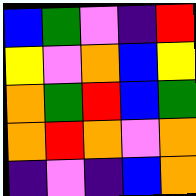[["blue", "green", "violet", "indigo", "red"], ["yellow", "violet", "orange", "blue", "yellow"], ["orange", "green", "red", "blue", "green"], ["orange", "red", "orange", "violet", "orange"], ["indigo", "violet", "indigo", "blue", "orange"]]